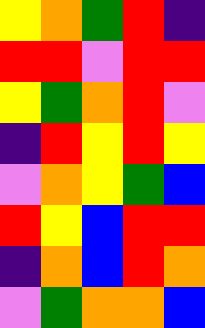[["yellow", "orange", "green", "red", "indigo"], ["red", "red", "violet", "red", "red"], ["yellow", "green", "orange", "red", "violet"], ["indigo", "red", "yellow", "red", "yellow"], ["violet", "orange", "yellow", "green", "blue"], ["red", "yellow", "blue", "red", "red"], ["indigo", "orange", "blue", "red", "orange"], ["violet", "green", "orange", "orange", "blue"]]